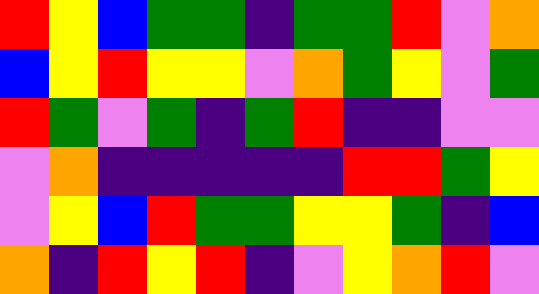[["red", "yellow", "blue", "green", "green", "indigo", "green", "green", "red", "violet", "orange"], ["blue", "yellow", "red", "yellow", "yellow", "violet", "orange", "green", "yellow", "violet", "green"], ["red", "green", "violet", "green", "indigo", "green", "red", "indigo", "indigo", "violet", "violet"], ["violet", "orange", "indigo", "indigo", "indigo", "indigo", "indigo", "red", "red", "green", "yellow"], ["violet", "yellow", "blue", "red", "green", "green", "yellow", "yellow", "green", "indigo", "blue"], ["orange", "indigo", "red", "yellow", "red", "indigo", "violet", "yellow", "orange", "red", "violet"]]